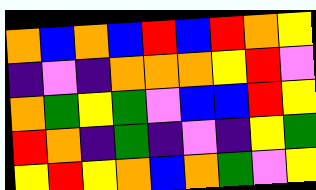[["orange", "blue", "orange", "blue", "red", "blue", "red", "orange", "yellow"], ["indigo", "violet", "indigo", "orange", "orange", "orange", "yellow", "red", "violet"], ["orange", "green", "yellow", "green", "violet", "blue", "blue", "red", "yellow"], ["red", "orange", "indigo", "green", "indigo", "violet", "indigo", "yellow", "green"], ["yellow", "red", "yellow", "orange", "blue", "orange", "green", "violet", "yellow"]]